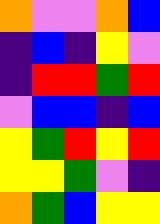[["orange", "violet", "violet", "orange", "blue"], ["indigo", "blue", "indigo", "yellow", "violet"], ["indigo", "red", "red", "green", "red"], ["violet", "blue", "blue", "indigo", "blue"], ["yellow", "green", "red", "yellow", "red"], ["yellow", "yellow", "green", "violet", "indigo"], ["orange", "green", "blue", "yellow", "yellow"]]